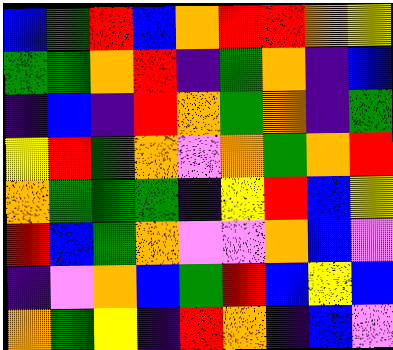[["blue", "green", "red", "blue", "orange", "red", "red", "orange", "yellow"], ["green", "green", "orange", "red", "indigo", "green", "orange", "indigo", "blue"], ["indigo", "blue", "indigo", "red", "orange", "green", "orange", "indigo", "green"], ["yellow", "red", "green", "orange", "violet", "orange", "green", "orange", "red"], ["orange", "green", "green", "green", "indigo", "yellow", "red", "blue", "yellow"], ["red", "blue", "green", "orange", "violet", "violet", "orange", "blue", "violet"], ["indigo", "violet", "orange", "blue", "green", "red", "blue", "yellow", "blue"], ["orange", "green", "yellow", "indigo", "red", "orange", "indigo", "blue", "violet"]]